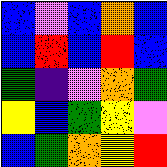[["blue", "violet", "blue", "orange", "blue"], ["blue", "red", "blue", "red", "blue"], ["green", "indigo", "violet", "orange", "green"], ["yellow", "blue", "green", "yellow", "violet"], ["blue", "green", "orange", "yellow", "red"]]